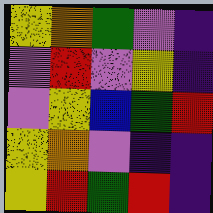[["yellow", "orange", "green", "violet", "indigo"], ["violet", "red", "violet", "yellow", "indigo"], ["violet", "yellow", "blue", "green", "red"], ["yellow", "orange", "violet", "indigo", "indigo"], ["yellow", "red", "green", "red", "indigo"]]